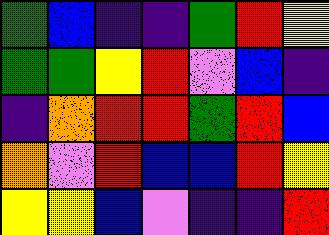[["green", "blue", "indigo", "indigo", "green", "red", "yellow"], ["green", "green", "yellow", "red", "violet", "blue", "indigo"], ["indigo", "orange", "red", "red", "green", "red", "blue"], ["orange", "violet", "red", "blue", "blue", "red", "yellow"], ["yellow", "yellow", "blue", "violet", "indigo", "indigo", "red"]]